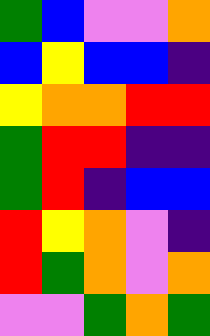[["green", "blue", "violet", "violet", "orange"], ["blue", "yellow", "blue", "blue", "indigo"], ["yellow", "orange", "orange", "red", "red"], ["green", "red", "red", "indigo", "indigo"], ["green", "red", "indigo", "blue", "blue"], ["red", "yellow", "orange", "violet", "indigo"], ["red", "green", "orange", "violet", "orange"], ["violet", "violet", "green", "orange", "green"]]